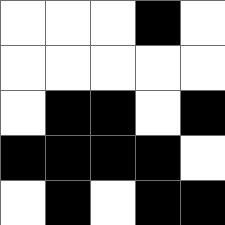[["white", "white", "white", "black", "white"], ["white", "white", "white", "white", "white"], ["white", "black", "black", "white", "black"], ["black", "black", "black", "black", "white"], ["white", "black", "white", "black", "black"]]